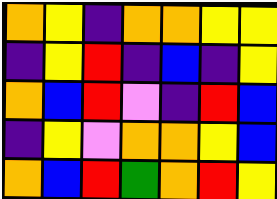[["orange", "yellow", "indigo", "orange", "orange", "yellow", "yellow"], ["indigo", "yellow", "red", "indigo", "blue", "indigo", "yellow"], ["orange", "blue", "red", "violet", "indigo", "red", "blue"], ["indigo", "yellow", "violet", "orange", "orange", "yellow", "blue"], ["orange", "blue", "red", "green", "orange", "red", "yellow"]]